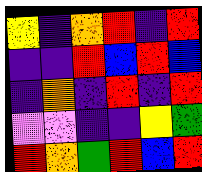[["yellow", "indigo", "orange", "red", "indigo", "red"], ["indigo", "indigo", "red", "blue", "red", "blue"], ["indigo", "orange", "indigo", "red", "indigo", "red"], ["violet", "violet", "indigo", "indigo", "yellow", "green"], ["red", "orange", "green", "red", "blue", "red"]]